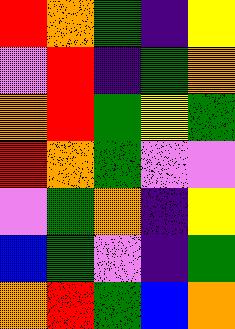[["red", "orange", "green", "indigo", "yellow"], ["violet", "red", "indigo", "green", "orange"], ["orange", "red", "green", "yellow", "green"], ["red", "orange", "green", "violet", "violet"], ["violet", "green", "orange", "indigo", "yellow"], ["blue", "green", "violet", "indigo", "green"], ["orange", "red", "green", "blue", "orange"]]